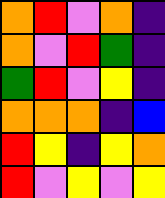[["orange", "red", "violet", "orange", "indigo"], ["orange", "violet", "red", "green", "indigo"], ["green", "red", "violet", "yellow", "indigo"], ["orange", "orange", "orange", "indigo", "blue"], ["red", "yellow", "indigo", "yellow", "orange"], ["red", "violet", "yellow", "violet", "yellow"]]